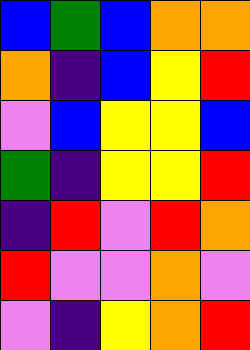[["blue", "green", "blue", "orange", "orange"], ["orange", "indigo", "blue", "yellow", "red"], ["violet", "blue", "yellow", "yellow", "blue"], ["green", "indigo", "yellow", "yellow", "red"], ["indigo", "red", "violet", "red", "orange"], ["red", "violet", "violet", "orange", "violet"], ["violet", "indigo", "yellow", "orange", "red"]]